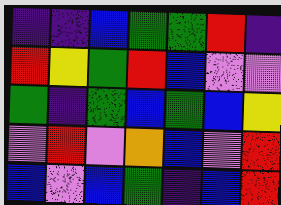[["indigo", "indigo", "blue", "green", "green", "red", "indigo"], ["red", "yellow", "green", "red", "blue", "violet", "violet"], ["green", "indigo", "green", "blue", "green", "blue", "yellow"], ["violet", "red", "violet", "orange", "blue", "violet", "red"], ["blue", "violet", "blue", "green", "indigo", "blue", "red"]]